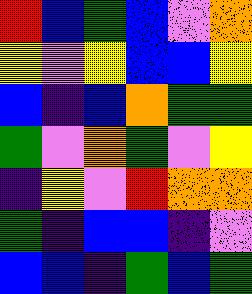[["red", "blue", "green", "blue", "violet", "orange"], ["yellow", "violet", "yellow", "blue", "blue", "yellow"], ["blue", "indigo", "blue", "orange", "green", "green"], ["green", "violet", "orange", "green", "violet", "yellow"], ["indigo", "yellow", "violet", "red", "orange", "orange"], ["green", "indigo", "blue", "blue", "indigo", "violet"], ["blue", "blue", "indigo", "green", "blue", "green"]]